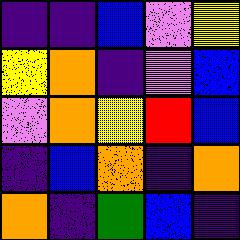[["indigo", "indigo", "blue", "violet", "yellow"], ["yellow", "orange", "indigo", "violet", "blue"], ["violet", "orange", "yellow", "red", "blue"], ["indigo", "blue", "orange", "indigo", "orange"], ["orange", "indigo", "green", "blue", "indigo"]]